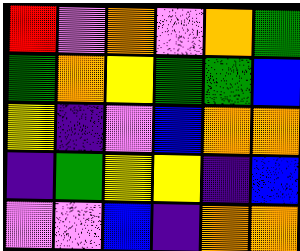[["red", "violet", "orange", "violet", "orange", "green"], ["green", "orange", "yellow", "green", "green", "blue"], ["yellow", "indigo", "violet", "blue", "orange", "orange"], ["indigo", "green", "yellow", "yellow", "indigo", "blue"], ["violet", "violet", "blue", "indigo", "orange", "orange"]]